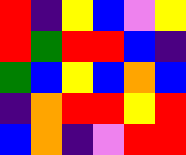[["red", "indigo", "yellow", "blue", "violet", "yellow"], ["red", "green", "red", "red", "blue", "indigo"], ["green", "blue", "yellow", "blue", "orange", "blue"], ["indigo", "orange", "red", "red", "yellow", "red"], ["blue", "orange", "indigo", "violet", "red", "red"]]